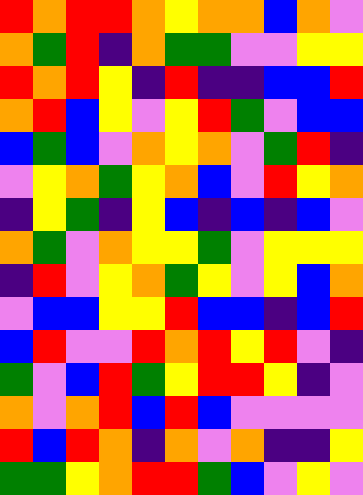[["red", "orange", "red", "red", "orange", "yellow", "orange", "orange", "blue", "orange", "violet"], ["orange", "green", "red", "indigo", "orange", "green", "green", "violet", "violet", "yellow", "yellow"], ["red", "orange", "red", "yellow", "indigo", "red", "indigo", "indigo", "blue", "blue", "red"], ["orange", "red", "blue", "yellow", "violet", "yellow", "red", "green", "violet", "blue", "blue"], ["blue", "green", "blue", "violet", "orange", "yellow", "orange", "violet", "green", "red", "indigo"], ["violet", "yellow", "orange", "green", "yellow", "orange", "blue", "violet", "red", "yellow", "orange"], ["indigo", "yellow", "green", "indigo", "yellow", "blue", "indigo", "blue", "indigo", "blue", "violet"], ["orange", "green", "violet", "orange", "yellow", "yellow", "green", "violet", "yellow", "yellow", "yellow"], ["indigo", "red", "violet", "yellow", "orange", "green", "yellow", "violet", "yellow", "blue", "orange"], ["violet", "blue", "blue", "yellow", "yellow", "red", "blue", "blue", "indigo", "blue", "red"], ["blue", "red", "violet", "violet", "red", "orange", "red", "yellow", "red", "violet", "indigo"], ["green", "violet", "blue", "red", "green", "yellow", "red", "red", "yellow", "indigo", "violet"], ["orange", "violet", "orange", "red", "blue", "red", "blue", "violet", "violet", "violet", "violet"], ["red", "blue", "red", "orange", "indigo", "orange", "violet", "orange", "indigo", "indigo", "yellow"], ["green", "green", "yellow", "orange", "red", "red", "green", "blue", "violet", "yellow", "violet"]]